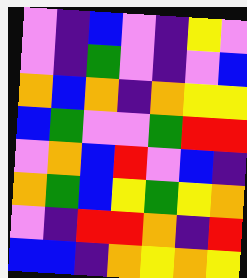[["violet", "indigo", "blue", "violet", "indigo", "yellow", "violet"], ["violet", "indigo", "green", "violet", "indigo", "violet", "blue"], ["orange", "blue", "orange", "indigo", "orange", "yellow", "yellow"], ["blue", "green", "violet", "violet", "green", "red", "red"], ["violet", "orange", "blue", "red", "violet", "blue", "indigo"], ["orange", "green", "blue", "yellow", "green", "yellow", "orange"], ["violet", "indigo", "red", "red", "orange", "indigo", "red"], ["blue", "blue", "indigo", "orange", "yellow", "orange", "yellow"]]